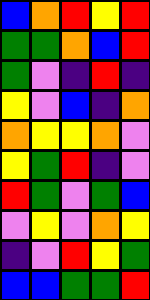[["blue", "orange", "red", "yellow", "red"], ["green", "green", "orange", "blue", "red"], ["green", "violet", "indigo", "red", "indigo"], ["yellow", "violet", "blue", "indigo", "orange"], ["orange", "yellow", "yellow", "orange", "violet"], ["yellow", "green", "red", "indigo", "violet"], ["red", "green", "violet", "green", "blue"], ["violet", "yellow", "violet", "orange", "yellow"], ["indigo", "violet", "red", "yellow", "green"], ["blue", "blue", "green", "green", "red"]]